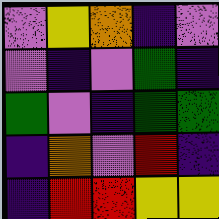[["violet", "yellow", "orange", "indigo", "violet"], ["violet", "indigo", "violet", "green", "indigo"], ["green", "violet", "indigo", "green", "green"], ["indigo", "orange", "violet", "red", "indigo"], ["indigo", "red", "red", "yellow", "yellow"]]